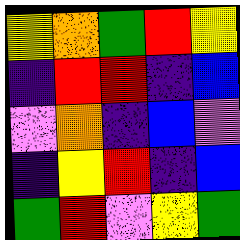[["yellow", "orange", "green", "red", "yellow"], ["indigo", "red", "red", "indigo", "blue"], ["violet", "orange", "indigo", "blue", "violet"], ["indigo", "yellow", "red", "indigo", "blue"], ["green", "red", "violet", "yellow", "green"]]